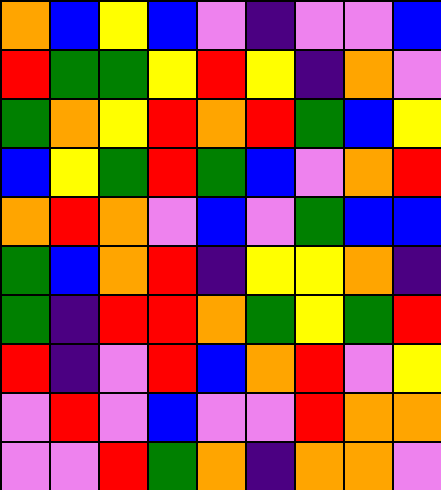[["orange", "blue", "yellow", "blue", "violet", "indigo", "violet", "violet", "blue"], ["red", "green", "green", "yellow", "red", "yellow", "indigo", "orange", "violet"], ["green", "orange", "yellow", "red", "orange", "red", "green", "blue", "yellow"], ["blue", "yellow", "green", "red", "green", "blue", "violet", "orange", "red"], ["orange", "red", "orange", "violet", "blue", "violet", "green", "blue", "blue"], ["green", "blue", "orange", "red", "indigo", "yellow", "yellow", "orange", "indigo"], ["green", "indigo", "red", "red", "orange", "green", "yellow", "green", "red"], ["red", "indigo", "violet", "red", "blue", "orange", "red", "violet", "yellow"], ["violet", "red", "violet", "blue", "violet", "violet", "red", "orange", "orange"], ["violet", "violet", "red", "green", "orange", "indigo", "orange", "orange", "violet"]]